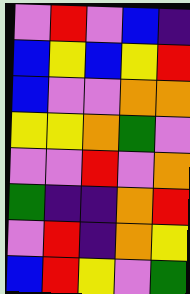[["violet", "red", "violet", "blue", "indigo"], ["blue", "yellow", "blue", "yellow", "red"], ["blue", "violet", "violet", "orange", "orange"], ["yellow", "yellow", "orange", "green", "violet"], ["violet", "violet", "red", "violet", "orange"], ["green", "indigo", "indigo", "orange", "red"], ["violet", "red", "indigo", "orange", "yellow"], ["blue", "red", "yellow", "violet", "green"]]